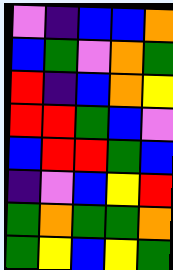[["violet", "indigo", "blue", "blue", "orange"], ["blue", "green", "violet", "orange", "green"], ["red", "indigo", "blue", "orange", "yellow"], ["red", "red", "green", "blue", "violet"], ["blue", "red", "red", "green", "blue"], ["indigo", "violet", "blue", "yellow", "red"], ["green", "orange", "green", "green", "orange"], ["green", "yellow", "blue", "yellow", "green"]]